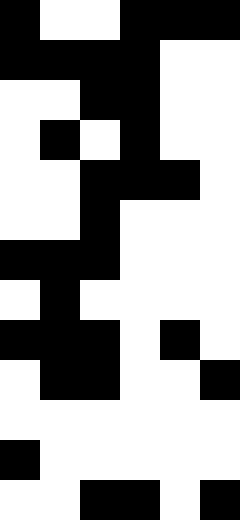[["black", "white", "white", "black", "black", "black"], ["black", "black", "black", "black", "white", "white"], ["white", "white", "black", "black", "white", "white"], ["white", "black", "white", "black", "white", "white"], ["white", "white", "black", "black", "black", "white"], ["white", "white", "black", "white", "white", "white"], ["black", "black", "black", "white", "white", "white"], ["white", "black", "white", "white", "white", "white"], ["black", "black", "black", "white", "black", "white"], ["white", "black", "black", "white", "white", "black"], ["white", "white", "white", "white", "white", "white"], ["black", "white", "white", "white", "white", "white"], ["white", "white", "black", "black", "white", "black"]]